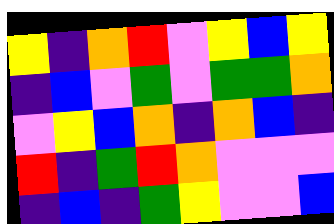[["yellow", "indigo", "orange", "red", "violet", "yellow", "blue", "yellow"], ["indigo", "blue", "violet", "green", "violet", "green", "green", "orange"], ["violet", "yellow", "blue", "orange", "indigo", "orange", "blue", "indigo"], ["red", "indigo", "green", "red", "orange", "violet", "violet", "violet"], ["indigo", "blue", "indigo", "green", "yellow", "violet", "violet", "blue"]]